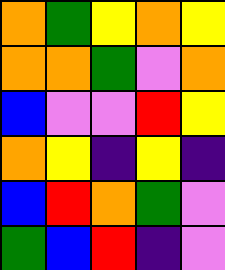[["orange", "green", "yellow", "orange", "yellow"], ["orange", "orange", "green", "violet", "orange"], ["blue", "violet", "violet", "red", "yellow"], ["orange", "yellow", "indigo", "yellow", "indigo"], ["blue", "red", "orange", "green", "violet"], ["green", "blue", "red", "indigo", "violet"]]